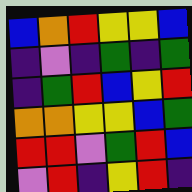[["blue", "orange", "red", "yellow", "yellow", "blue"], ["indigo", "violet", "indigo", "green", "indigo", "green"], ["indigo", "green", "red", "blue", "yellow", "red"], ["orange", "orange", "yellow", "yellow", "blue", "green"], ["red", "red", "violet", "green", "red", "blue"], ["violet", "red", "indigo", "yellow", "red", "indigo"]]